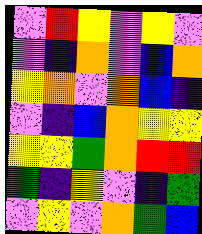[["violet", "red", "yellow", "violet", "yellow", "violet"], ["violet", "indigo", "orange", "violet", "blue", "orange"], ["yellow", "orange", "violet", "orange", "blue", "indigo"], ["violet", "indigo", "blue", "orange", "yellow", "yellow"], ["yellow", "yellow", "green", "orange", "red", "red"], ["green", "indigo", "yellow", "violet", "indigo", "green"], ["violet", "yellow", "violet", "orange", "green", "blue"]]